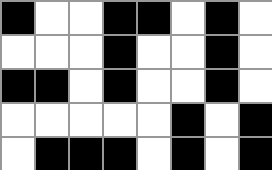[["black", "white", "white", "black", "black", "white", "black", "white"], ["white", "white", "white", "black", "white", "white", "black", "white"], ["black", "black", "white", "black", "white", "white", "black", "white"], ["white", "white", "white", "white", "white", "black", "white", "black"], ["white", "black", "black", "black", "white", "black", "white", "black"]]